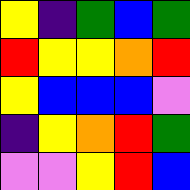[["yellow", "indigo", "green", "blue", "green"], ["red", "yellow", "yellow", "orange", "red"], ["yellow", "blue", "blue", "blue", "violet"], ["indigo", "yellow", "orange", "red", "green"], ["violet", "violet", "yellow", "red", "blue"]]